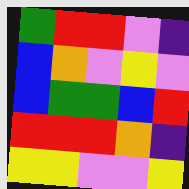[["green", "red", "red", "violet", "indigo"], ["blue", "orange", "violet", "yellow", "violet"], ["blue", "green", "green", "blue", "red"], ["red", "red", "red", "orange", "indigo"], ["yellow", "yellow", "violet", "violet", "yellow"]]